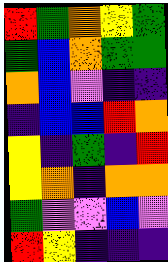[["red", "green", "orange", "yellow", "green"], ["green", "blue", "orange", "green", "green"], ["orange", "blue", "violet", "indigo", "indigo"], ["indigo", "blue", "blue", "red", "orange"], ["yellow", "indigo", "green", "indigo", "red"], ["yellow", "orange", "indigo", "orange", "orange"], ["green", "violet", "violet", "blue", "violet"], ["red", "yellow", "indigo", "indigo", "indigo"]]